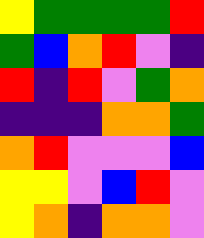[["yellow", "green", "green", "green", "green", "red"], ["green", "blue", "orange", "red", "violet", "indigo"], ["red", "indigo", "red", "violet", "green", "orange"], ["indigo", "indigo", "indigo", "orange", "orange", "green"], ["orange", "red", "violet", "violet", "violet", "blue"], ["yellow", "yellow", "violet", "blue", "red", "violet"], ["yellow", "orange", "indigo", "orange", "orange", "violet"]]